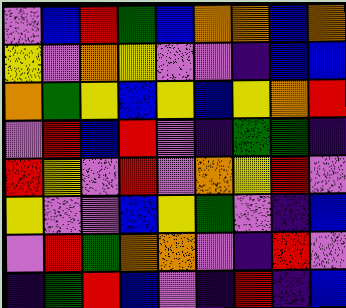[["violet", "blue", "red", "green", "blue", "orange", "orange", "blue", "orange"], ["yellow", "violet", "orange", "yellow", "violet", "violet", "indigo", "blue", "blue"], ["orange", "green", "yellow", "blue", "yellow", "blue", "yellow", "orange", "red"], ["violet", "red", "blue", "red", "violet", "indigo", "green", "green", "indigo"], ["red", "yellow", "violet", "red", "violet", "orange", "yellow", "red", "violet"], ["yellow", "violet", "violet", "blue", "yellow", "green", "violet", "indigo", "blue"], ["violet", "red", "green", "orange", "orange", "violet", "indigo", "red", "violet"], ["indigo", "green", "red", "blue", "violet", "indigo", "red", "indigo", "blue"]]